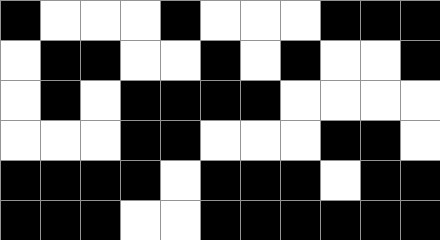[["black", "white", "white", "white", "black", "white", "white", "white", "black", "black", "black"], ["white", "black", "black", "white", "white", "black", "white", "black", "white", "white", "black"], ["white", "black", "white", "black", "black", "black", "black", "white", "white", "white", "white"], ["white", "white", "white", "black", "black", "white", "white", "white", "black", "black", "white"], ["black", "black", "black", "black", "white", "black", "black", "black", "white", "black", "black"], ["black", "black", "black", "white", "white", "black", "black", "black", "black", "black", "black"]]